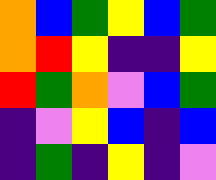[["orange", "blue", "green", "yellow", "blue", "green"], ["orange", "red", "yellow", "indigo", "indigo", "yellow"], ["red", "green", "orange", "violet", "blue", "green"], ["indigo", "violet", "yellow", "blue", "indigo", "blue"], ["indigo", "green", "indigo", "yellow", "indigo", "violet"]]